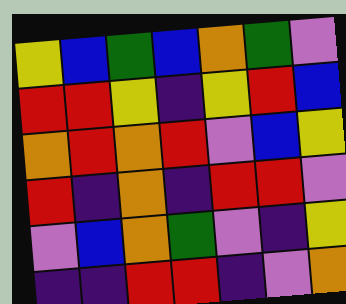[["yellow", "blue", "green", "blue", "orange", "green", "violet"], ["red", "red", "yellow", "indigo", "yellow", "red", "blue"], ["orange", "red", "orange", "red", "violet", "blue", "yellow"], ["red", "indigo", "orange", "indigo", "red", "red", "violet"], ["violet", "blue", "orange", "green", "violet", "indigo", "yellow"], ["indigo", "indigo", "red", "red", "indigo", "violet", "orange"]]